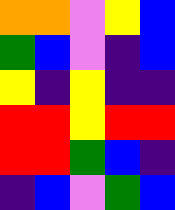[["orange", "orange", "violet", "yellow", "blue"], ["green", "blue", "violet", "indigo", "blue"], ["yellow", "indigo", "yellow", "indigo", "indigo"], ["red", "red", "yellow", "red", "red"], ["red", "red", "green", "blue", "indigo"], ["indigo", "blue", "violet", "green", "blue"]]